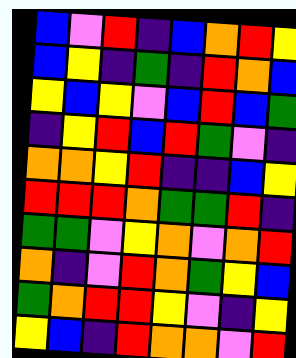[["blue", "violet", "red", "indigo", "blue", "orange", "red", "yellow"], ["blue", "yellow", "indigo", "green", "indigo", "red", "orange", "blue"], ["yellow", "blue", "yellow", "violet", "blue", "red", "blue", "green"], ["indigo", "yellow", "red", "blue", "red", "green", "violet", "indigo"], ["orange", "orange", "yellow", "red", "indigo", "indigo", "blue", "yellow"], ["red", "red", "red", "orange", "green", "green", "red", "indigo"], ["green", "green", "violet", "yellow", "orange", "violet", "orange", "red"], ["orange", "indigo", "violet", "red", "orange", "green", "yellow", "blue"], ["green", "orange", "red", "red", "yellow", "violet", "indigo", "yellow"], ["yellow", "blue", "indigo", "red", "orange", "orange", "violet", "red"]]